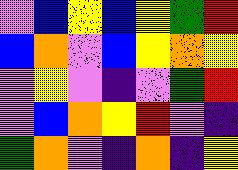[["violet", "blue", "yellow", "blue", "yellow", "green", "red"], ["blue", "orange", "violet", "blue", "yellow", "orange", "yellow"], ["violet", "yellow", "violet", "indigo", "violet", "green", "red"], ["violet", "blue", "orange", "yellow", "red", "violet", "indigo"], ["green", "orange", "violet", "indigo", "orange", "indigo", "yellow"]]